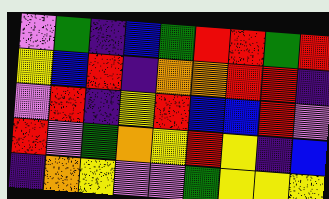[["violet", "green", "indigo", "blue", "green", "red", "red", "green", "red"], ["yellow", "blue", "red", "indigo", "orange", "orange", "red", "red", "indigo"], ["violet", "red", "indigo", "yellow", "red", "blue", "blue", "red", "violet"], ["red", "violet", "green", "orange", "yellow", "red", "yellow", "indigo", "blue"], ["indigo", "orange", "yellow", "violet", "violet", "green", "yellow", "yellow", "yellow"]]